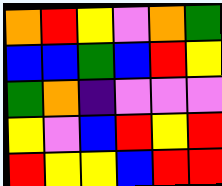[["orange", "red", "yellow", "violet", "orange", "green"], ["blue", "blue", "green", "blue", "red", "yellow"], ["green", "orange", "indigo", "violet", "violet", "violet"], ["yellow", "violet", "blue", "red", "yellow", "red"], ["red", "yellow", "yellow", "blue", "red", "red"]]